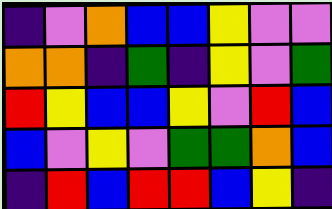[["indigo", "violet", "orange", "blue", "blue", "yellow", "violet", "violet"], ["orange", "orange", "indigo", "green", "indigo", "yellow", "violet", "green"], ["red", "yellow", "blue", "blue", "yellow", "violet", "red", "blue"], ["blue", "violet", "yellow", "violet", "green", "green", "orange", "blue"], ["indigo", "red", "blue", "red", "red", "blue", "yellow", "indigo"]]